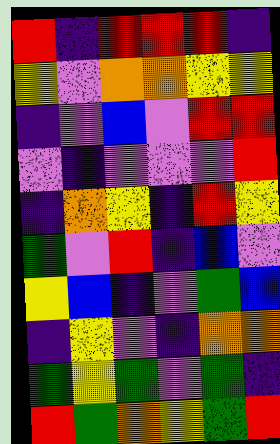[["red", "indigo", "red", "red", "red", "indigo"], ["yellow", "violet", "orange", "orange", "yellow", "yellow"], ["indigo", "violet", "blue", "violet", "red", "red"], ["violet", "indigo", "violet", "violet", "violet", "red"], ["indigo", "orange", "yellow", "indigo", "red", "yellow"], ["green", "violet", "red", "indigo", "blue", "violet"], ["yellow", "blue", "indigo", "violet", "green", "blue"], ["indigo", "yellow", "violet", "indigo", "orange", "orange"], ["green", "yellow", "green", "violet", "green", "indigo"], ["red", "green", "orange", "yellow", "green", "red"]]